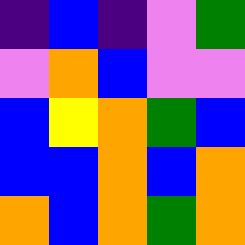[["indigo", "blue", "indigo", "violet", "green"], ["violet", "orange", "blue", "violet", "violet"], ["blue", "yellow", "orange", "green", "blue"], ["blue", "blue", "orange", "blue", "orange"], ["orange", "blue", "orange", "green", "orange"]]